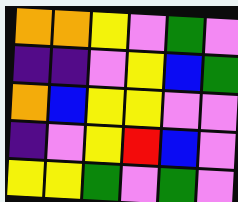[["orange", "orange", "yellow", "violet", "green", "violet"], ["indigo", "indigo", "violet", "yellow", "blue", "green"], ["orange", "blue", "yellow", "yellow", "violet", "violet"], ["indigo", "violet", "yellow", "red", "blue", "violet"], ["yellow", "yellow", "green", "violet", "green", "violet"]]